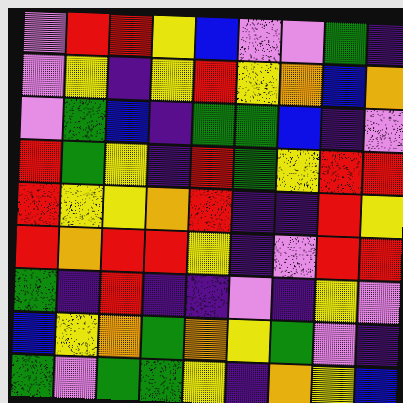[["violet", "red", "red", "yellow", "blue", "violet", "violet", "green", "indigo"], ["violet", "yellow", "indigo", "yellow", "red", "yellow", "orange", "blue", "orange"], ["violet", "green", "blue", "indigo", "green", "green", "blue", "indigo", "violet"], ["red", "green", "yellow", "indigo", "red", "green", "yellow", "red", "red"], ["red", "yellow", "yellow", "orange", "red", "indigo", "indigo", "red", "yellow"], ["red", "orange", "red", "red", "yellow", "indigo", "violet", "red", "red"], ["green", "indigo", "red", "indigo", "indigo", "violet", "indigo", "yellow", "violet"], ["blue", "yellow", "orange", "green", "orange", "yellow", "green", "violet", "indigo"], ["green", "violet", "green", "green", "yellow", "indigo", "orange", "yellow", "blue"]]